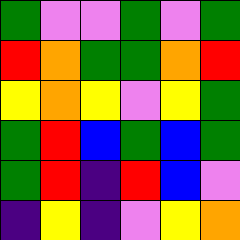[["green", "violet", "violet", "green", "violet", "green"], ["red", "orange", "green", "green", "orange", "red"], ["yellow", "orange", "yellow", "violet", "yellow", "green"], ["green", "red", "blue", "green", "blue", "green"], ["green", "red", "indigo", "red", "blue", "violet"], ["indigo", "yellow", "indigo", "violet", "yellow", "orange"]]